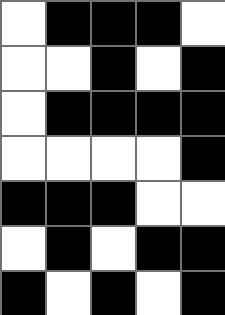[["white", "black", "black", "black", "white"], ["white", "white", "black", "white", "black"], ["white", "black", "black", "black", "black"], ["white", "white", "white", "white", "black"], ["black", "black", "black", "white", "white"], ["white", "black", "white", "black", "black"], ["black", "white", "black", "white", "black"]]